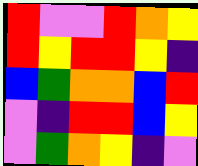[["red", "violet", "violet", "red", "orange", "yellow"], ["red", "yellow", "red", "red", "yellow", "indigo"], ["blue", "green", "orange", "orange", "blue", "red"], ["violet", "indigo", "red", "red", "blue", "yellow"], ["violet", "green", "orange", "yellow", "indigo", "violet"]]